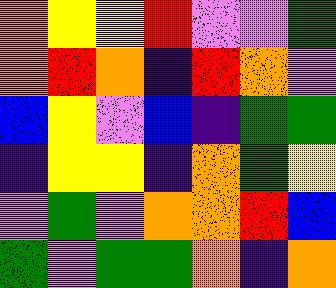[["orange", "yellow", "yellow", "red", "violet", "violet", "green"], ["orange", "red", "orange", "indigo", "red", "orange", "violet"], ["blue", "yellow", "violet", "blue", "indigo", "green", "green"], ["indigo", "yellow", "yellow", "indigo", "orange", "green", "yellow"], ["violet", "green", "violet", "orange", "orange", "red", "blue"], ["green", "violet", "green", "green", "orange", "indigo", "orange"]]